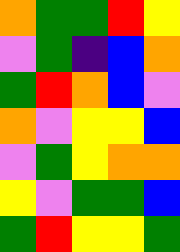[["orange", "green", "green", "red", "yellow"], ["violet", "green", "indigo", "blue", "orange"], ["green", "red", "orange", "blue", "violet"], ["orange", "violet", "yellow", "yellow", "blue"], ["violet", "green", "yellow", "orange", "orange"], ["yellow", "violet", "green", "green", "blue"], ["green", "red", "yellow", "yellow", "green"]]